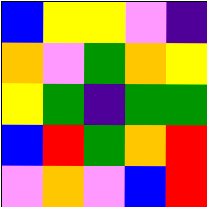[["blue", "yellow", "yellow", "violet", "indigo"], ["orange", "violet", "green", "orange", "yellow"], ["yellow", "green", "indigo", "green", "green"], ["blue", "red", "green", "orange", "red"], ["violet", "orange", "violet", "blue", "red"]]